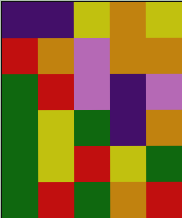[["indigo", "indigo", "yellow", "orange", "yellow"], ["red", "orange", "violet", "orange", "orange"], ["green", "red", "violet", "indigo", "violet"], ["green", "yellow", "green", "indigo", "orange"], ["green", "yellow", "red", "yellow", "green"], ["green", "red", "green", "orange", "red"]]